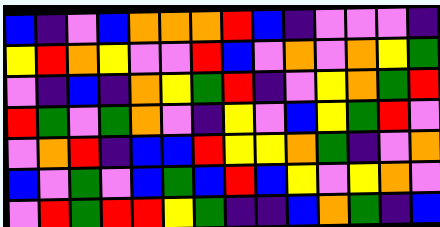[["blue", "indigo", "violet", "blue", "orange", "orange", "orange", "red", "blue", "indigo", "violet", "violet", "violet", "indigo"], ["yellow", "red", "orange", "yellow", "violet", "violet", "red", "blue", "violet", "orange", "violet", "orange", "yellow", "green"], ["violet", "indigo", "blue", "indigo", "orange", "yellow", "green", "red", "indigo", "violet", "yellow", "orange", "green", "red"], ["red", "green", "violet", "green", "orange", "violet", "indigo", "yellow", "violet", "blue", "yellow", "green", "red", "violet"], ["violet", "orange", "red", "indigo", "blue", "blue", "red", "yellow", "yellow", "orange", "green", "indigo", "violet", "orange"], ["blue", "violet", "green", "violet", "blue", "green", "blue", "red", "blue", "yellow", "violet", "yellow", "orange", "violet"], ["violet", "red", "green", "red", "red", "yellow", "green", "indigo", "indigo", "blue", "orange", "green", "indigo", "blue"]]